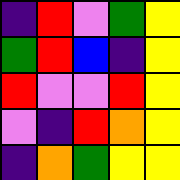[["indigo", "red", "violet", "green", "yellow"], ["green", "red", "blue", "indigo", "yellow"], ["red", "violet", "violet", "red", "yellow"], ["violet", "indigo", "red", "orange", "yellow"], ["indigo", "orange", "green", "yellow", "yellow"]]